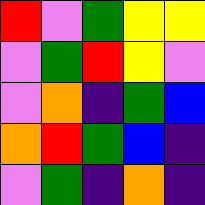[["red", "violet", "green", "yellow", "yellow"], ["violet", "green", "red", "yellow", "violet"], ["violet", "orange", "indigo", "green", "blue"], ["orange", "red", "green", "blue", "indigo"], ["violet", "green", "indigo", "orange", "indigo"]]